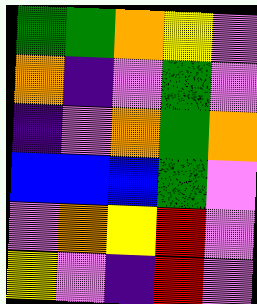[["green", "green", "orange", "yellow", "violet"], ["orange", "indigo", "violet", "green", "violet"], ["indigo", "violet", "orange", "green", "orange"], ["blue", "blue", "blue", "green", "violet"], ["violet", "orange", "yellow", "red", "violet"], ["yellow", "violet", "indigo", "red", "violet"]]